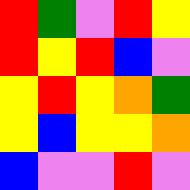[["red", "green", "violet", "red", "yellow"], ["red", "yellow", "red", "blue", "violet"], ["yellow", "red", "yellow", "orange", "green"], ["yellow", "blue", "yellow", "yellow", "orange"], ["blue", "violet", "violet", "red", "violet"]]